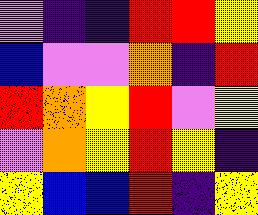[["violet", "indigo", "indigo", "red", "red", "yellow"], ["blue", "violet", "violet", "orange", "indigo", "red"], ["red", "orange", "yellow", "red", "violet", "yellow"], ["violet", "orange", "yellow", "red", "yellow", "indigo"], ["yellow", "blue", "blue", "red", "indigo", "yellow"]]